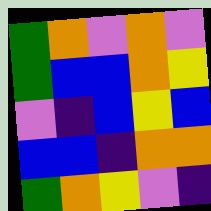[["green", "orange", "violet", "orange", "violet"], ["green", "blue", "blue", "orange", "yellow"], ["violet", "indigo", "blue", "yellow", "blue"], ["blue", "blue", "indigo", "orange", "orange"], ["green", "orange", "yellow", "violet", "indigo"]]